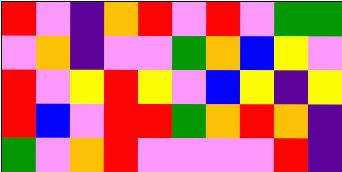[["red", "violet", "indigo", "orange", "red", "violet", "red", "violet", "green", "green"], ["violet", "orange", "indigo", "violet", "violet", "green", "orange", "blue", "yellow", "violet"], ["red", "violet", "yellow", "red", "yellow", "violet", "blue", "yellow", "indigo", "yellow"], ["red", "blue", "violet", "red", "red", "green", "orange", "red", "orange", "indigo"], ["green", "violet", "orange", "red", "violet", "violet", "violet", "violet", "red", "indigo"]]